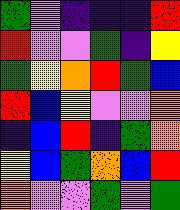[["green", "violet", "indigo", "indigo", "indigo", "red"], ["red", "violet", "violet", "green", "indigo", "yellow"], ["green", "yellow", "orange", "red", "green", "blue"], ["red", "blue", "yellow", "violet", "violet", "orange"], ["indigo", "blue", "red", "indigo", "green", "orange"], ["yellow", "blue", "green", "orange", "blue", "red"], ["orange", "violet", "violet", "green", "violet", "green"]]